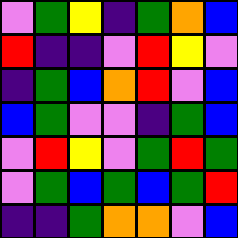[["violet", "green", "yellow", "indigo", "green", "orange", "blue"], ["red", "indigo", "indigo", "violet", "red", "yellow", "violet"], ["indigo", "green", "blue", "orange", "red", "violet", "blue"], ["blue", "green", "violet", "violet", "indigo", "green", "blue"], ["violet", "red", "yellow", "violet", "green", "red", "green"], ["violet", "green", "blue", "green", "blue", "green", "red"], ["indigo", "indigo", "green", "orange", "orange", "violet", "blue"]]